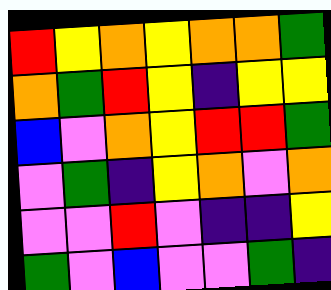[["red", "yellow", "orange", "yellow", "orange", "orange", "green"], ["orange", "green", "red", "yellow", "indigo", "yellow", "yellow"], ["blue", "violet", "orange", "yellow", "red", "red", "green"], ["violet", "green", "indigo", "yellow", "orange", "violet", "orange"], ["violet", "violet", "red", "violet", "indigo", "indigo", "yellow"], ["green", "violet", "blue", "violet", "violet", "green", "indigo"]]